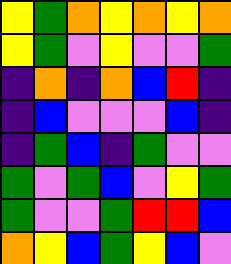[["yellow", "green", "orange", "yellow", "orange", "yellow", "orange"], ["yellow", "green", "violet", "yellow", "violet", "violet", "green"], ["indigo", "orange", "indigo", "orange", "blue", "red", "indigo"], ["indigo", "blue", "violet", "violet", "violet", "blue", "indigo"], ["indigo", "green", "blue", "indigo", "green", "violet", "violet"], ["green", "violet", "green", "blue", "violet", "yellow", "green"], ["green", "violet", "violet", "green", "red", "red", "blue"], ["orange", "yellow", "blue", "green", "yellow", "blue", "violet"]]